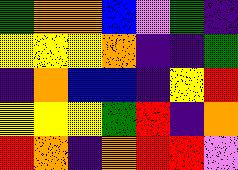[["green", "orange", "orange", "blue", "violet", "green", "indigo"], ["yellow", "yellow", "yellow", "orange", "indigo", "indigo", "green"], ["indigo", "orange", "blue", "blue", "indigo", "yellow", "red"], ["yellow", "yellow", "yellow", "green", "red", "indigo", "orange"], ["red", "orange", "indigo", "orange", "red", "red", "violet"]]